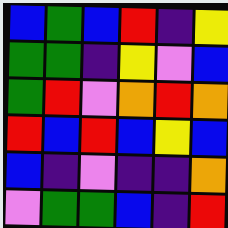[["blue", "green", "blue", "red", "indigo", "yellow"], ["green", "green", "indigo", "yellow", "violet", "blue"], ["green", "red", "violet", "orange", "red", "orange"], ["red", "blue", "red", "blue", "yellow", "blue"], ["blue", "indigo", "violet", "indigo", "indigo", "orange"], ["violet", "green", "green", "blue", "indigo", "red"]]